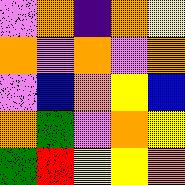[["violet", "orange", "indigo", "orange", "yellow"], ["orange", "violet", "orange", "violet", "orange"], ["violet", "blue", "orange", "yellow", "blue"], ["orange", "green", "violet", "orange", "yellow"], ["green", "red", "yellow", "yellow", "orange"]]